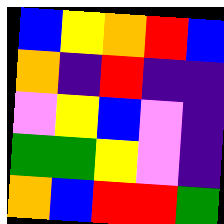[["blue", "yellow", "orange", "red", "blue"], ["orange", "indigo", "red", "indigo", "indigo"], ["violet", "yellow", "blue", "violet", "indigo"], ["green", "green", "yellow", "violet", "indigo"], ["orange", "blue", "red", "red", "green"]]